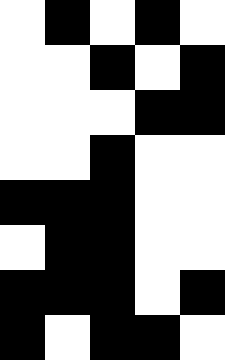[["white", "black", "white", "black", "white"], ["white", "white", "black", "white", "black"], ["white", "white", "white", "black", "black"], ["white", "white", "black", "white", "white"], ["black", "black", "black", "white", "white"], ["white", "black", "black", "white", "white"], ["black", "black", "black", "white", "black"], ["black", "white", "black", "black", "white"]]